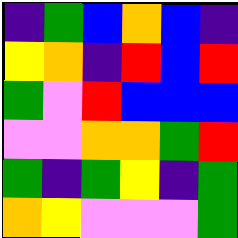[["indigo", "green", "blue", "orange", "blue", "indigo"], ["yellow", "orange", "indigo", "red", "blue", "red"], ["green", "violet", "red", "blue", "blue", "blue"], ["violet", "violet", "orange", "orange", "green", "red"], ["green", "indigo", "green", "yellow", "indigo", "green"], ["orange", "yellow", "violet", "violet", "violet", "green"]]